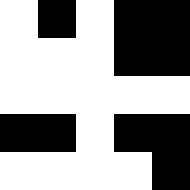[["white", "black", "white", "black", "black"], ["white", "white", "white", "black", "black"], ["white", "white", "white", "white", "white"], ["black", "black", "white", "black", "black"], ["white", "white", "white", "white", "black"]]